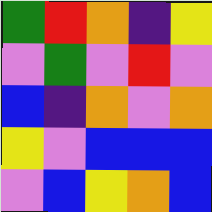[["green", "red", "orange", "indigo", "yellow"], ["violet", "green", "violet", "red", "violet"], ["blue", "indigo", "orange", "violet", "orange"], ["yellow", "violet", "blue", "blue", "blue"], ["violet", "blue", "yellow", "orange", "blue"]]